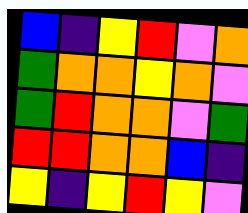[["blue", "indigo", "yellow", "red", "violet", "orange"], ["green", "orange", "orange", "yellow", "orange", "violet"], ["green", "red", "orange", "orange", "violet", "green"], ["red", "red", "orange", "orange", "blue", "indigo"], ["yellow", "indigo", "yellow", "red", "yellow", "violet"]]